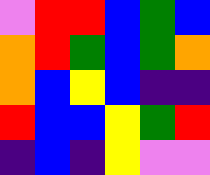[["violet", "red", "red", "blue", "green", "blue"], ["orange", "red", "green", "blue", "green", "orange"], ["orange", "blue", "yellow", "blue", "indigo", "indigo"], ["red", "blue", "blue", "yellow", "green", "red"], ["indigo", "blue", "indigo", "yellow", "violet", "violet"]]